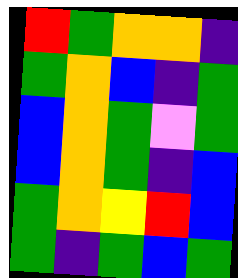[["red", "green", "orange", "orange", "indigo"], ["green", "orange", "blue", "indigo", "green"], ["blue", "orange", "green", "violet", "green"], ["blue", "orange", "green", "indigo", "blue"], ["green", "orange", "yellow", "red", "blue"], ["green", "indigo", "green", "blue", "green"]]